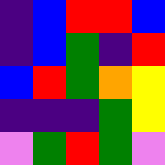[["indigo", "blue", "red", "red", "blue"], ["indigo", "blue", "green", "indigo", "red"], ["blue", "red", "green", "orange", "yellow"], ["indigo", "indigo", "indigo", "green", "yellow"], ["violet", "green", "red", "green", "violet"]]